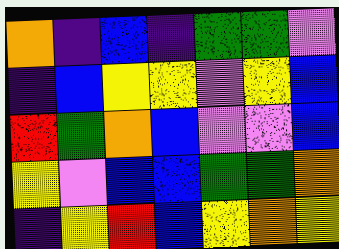[["orange", "indigo", "blue", "indigo", "green", "green", "violet"], ["indigo", "blue", "yellow", "yellow", "violet", "yellow", "blue"], ["red", "green", "orange", "blue", "violet", "violet", "blue"], ["yellow", "violet", "blue", "blue", "green", "green", "orange"], ["indigo", "yellow", "red", "blue", "yellow", "orange", "yellow"]]